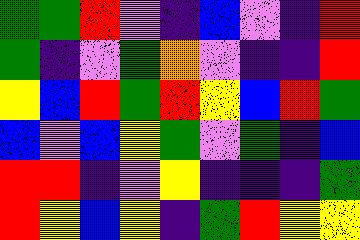[["green", "green", "red", "violet", "indigo", "blue", "violet", "indigo", "red"], ["green", "indigo", "violet", "green", "orange", "violet", "indigo", "indigo", "red"], ["yellow", "blue", "red", "green", "red", "yellow", "blue", "red", "green"], ["blue", "violet", "blue", "yellow", "green", "violet", "green", "indigo", "blue"], ["red", "red", "indigo", "violet", "yellow", "indigo", "indigo", "indigo", "green"], ["red", "yellow", "blue", "yellow", "indigo", "green", "red", "yellow", "yellow"]]